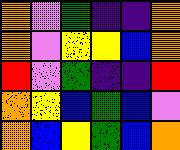[["orange", "violet", "green", "indigo", "indigo", "orange"], ["orange", "violet", "yellow", "yellow", "blue", "orange"], ["red", "violet", "green", "indigo", "indigo", "red"], ["orange", "yellow", "blue", "green", "blue", "violet"], ["orange", "blue", "yellow", "green", "blue", "orange"]]